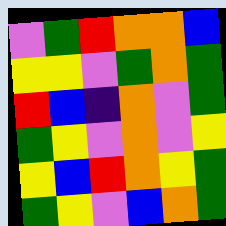[["violet", "green", "red", "orange", "orange", "blue"], ["yellow", "yellow", "violet", "green", "orange", "green"], ["red", "blue", "indigo", "orange", "violet", "green"], ["green", "yellow", "violet", "orange", "violet", "yellow"], ["yellow", "blue", "red", "orange", "yellow", "green"], ["green", "yellow", "violet", "blue", "orange", "green"]]